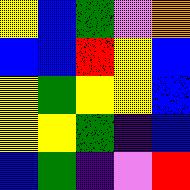[["yellow", "blue", "green", "violet", "orange"], ["blue", "blue", "red", "yellow", "blue"], ["yellow", "green", "yellow", "yellow", "blue"], ["yellow", "yellow", "green", "indigo", "blue"], ["blue", "green", "indigo", "violet", "red"]]